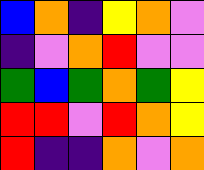[["blue", "orange", "indigo", "yellow", "orange", "violet"], ["indigo", "violet", "orange", "red", "violet", "violet"], ["green", "blue", "green", "orange", "green", "yellow"], ["red", "red", "violet", "red", "orange", "yellow"], ["red", "indigo", "indigo", "orange", "violet", "orange"]]